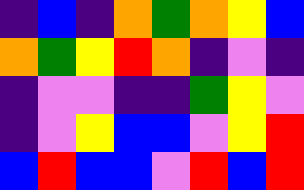[["indigo", "blue", "indigo", "orange", "green", "orange", "yellow", "blue"], ["orange", "green", "yellow", "red", "orange", "indigo", "violet", "indigo"], ["indigo", "violet", "violet", "indigo", "indigo", "green", "yellow", "violet"], ["indigo", "violet", "yellow", "blue", "blue", "violet", "yellow", "red"], ["blue", "red", "blue", "blue", "violet", "red", "blue", "red"]]